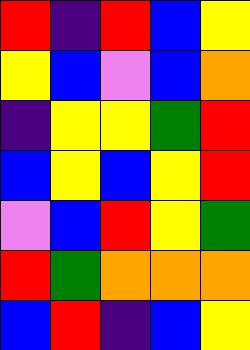[["red", "indigo", "red", "blue", "yellow"], ["yellow", "blue", "violet", "blue", "orange"], ["indigo", "yellow", "yellow", "green", "red"], ["blue", "yellow", "blue", "yellow", "red"], ["violet", "blue", "red", "yellow", "green"], ["red", "green", "orange", "orange", "orange"], ["blue", "red", "indigo", "blue", "yellow"]]